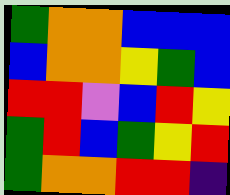[["green", "orange", "orange", "blue", "blue", "blue"], ["blue", "orange", "orange", "yellow", "green", "blue"], ["red", "red", "violet", "blue", "red", "yellow"], ["green", "red", "blue", "green", "yellow", "red"], ["green", "orange", "orange", "red", "red", "indigo"]]